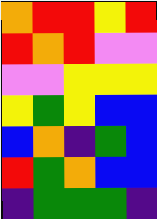[["orange", "red", "red", "yellow", "red"], ["red", "orange", "red", "violet", "violet"], ["violet", "violet", "yellow", "yellow", "yellow"], ["yellow", "green", "yellow", "blue", "blue"], ["blue", "orange", "indigo", "green", "blue"], ["red", "green", "orange", "blue", "blue"], ["indigo", "green", "green", "green", "indigo"]]